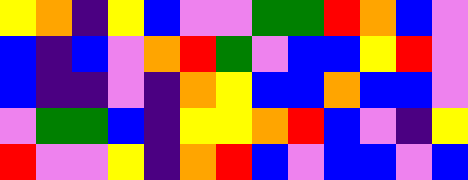[["yellow", "orange", "indigo", "yellow", "blue", "violet", "violet", "green", "green", "red", "orange", "blue", "violet"], ["blue", "indigo", "blue", "violet", "orange", "red", "green", "violet", "blue", "blue", "yellow", "red", "violet"], ["blue", "indigo", "indigo", "violet", "indigo", "orange", "yellow", "blue", "blue", "orange", "blue", "blue", "violet"], ["violet", "green", "green", "blue", "indigo", "yellow", "yellow", "orange", "red", "blue", "violet", "indigo", "yellow"], ["red", "violet", "violet", "yellow", "indigo", "orange", "red", "blue", "violet", "blue", "blue", "violet", "blue"]]